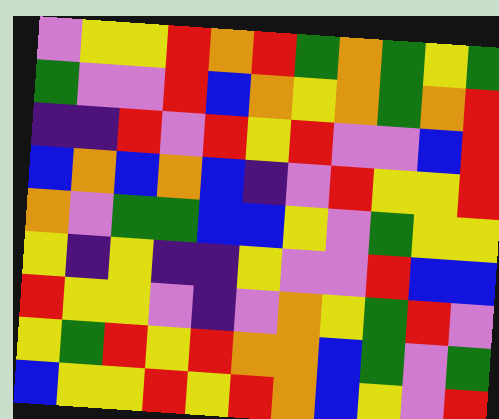[["violet", "yellow", "yellow", "red", "orange", "red", "green", "orange", "green", "yellow", "green"], ["green", "violet", "violet", "red", "blue", "orange", "yellow", "orange", "green", "orange", "red"], ["indigo", "indigo", "red", "violet", "red", "yellow", "red", "violet", "violet", "blue", "red"], ["blue", "orange", "blue", "orange", "blue", "indigo", "violet", "red", "yellow", "yellow", "red"], ["orange", "violet", "green", "green", "blue", "blue", "yellow", "violet", "green", "yellow", "yellow"], ["yellow", "indigo", "yellow", "indigo", "indigo", "yellow", "violet", "violet", "red", "blue", "blue"], ["red", "yellow", "yellow", "violet", "indigo", "violet", "orange", "yellow", "green", "red", "violet"], ["yellow", "green", "red", "yellow", "red", "orange", "orange", "blue", "green", "violet", "green"], ["blue", "yellow", "yellow", "red", "yellow", "red", "orange", "blue", "yellow", "violet", "red"]]